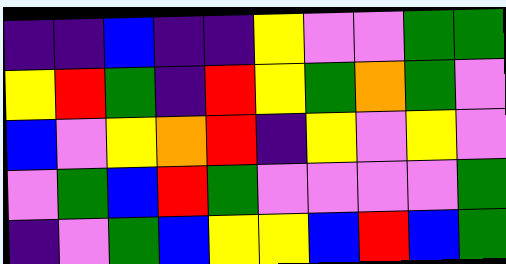[["indigo", "indigo", "blue", "indigo", "indigo", "yellow", "violet", "violet", "green", "green"], ["yellow", "red", "green", "indigo", "red", "yellow", "green", "orange", "green", "violet"], ["blue", "violet", "yellow", "orange", "red", "indigo", "yellow", "violet", "yellow", "violet"], ["violet", "green", "blue", "red", "green", "violet", "violet", "violet", "violet", "green"], ["indigo", "violet", "green", "blue", "yellow", "yellow", "blue", "red", "blue", "green"]]